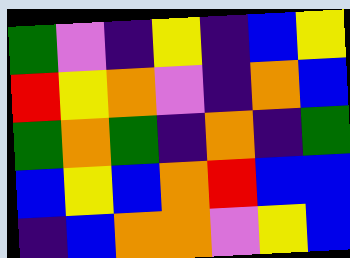[["green", "violet", "indigo", "yellow", "indigo", "blue", "yellow"], ["red", "yellow", "orange", "violet", "indigo", "orange", "blue"], ["green", "orange", "green", "indigo", "orange", "indigo", "green"], ["blue", "yellow", "blue", "orange", "red", "blue", "blue"], ["indigo", "blue", "orange", "orange", "violet", "yellow", "blue"]]